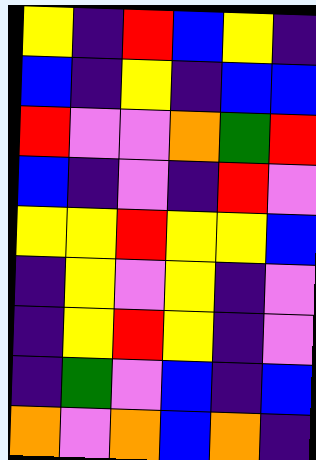[["yellow", "indigo", "red", "blue", "yellow", "indigo"], ["blue", "indigo", "yellow", "indigo", "blue", "blue"], ["red", "violet", "violet", "orange", "green", "red"], ["blue", "indigo", "violet", "indigo", "red", "violet"], ["yellow", "yellow", "red", "yellow", "yellow", "blue"], ["indigo", "yellow", "violet", "yellow", "indigo", "violet"], ["indigo", "yellow", "red", "yellow", "indigo", "violet"], ["indigo", "green", "violet", "blue", "indigo", "blue"], ["orange", "violet", "orange", "blue", "orange", "indigo"]]